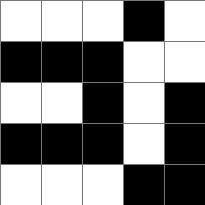[["white", "white", "white", "black", "white"], ["black", "black", "black", "white", "white"], ["white", "white", "black", "white", "black"], ["black", "black", "black", "white", "black"], ["white", "white", "white", "black", "black"]]